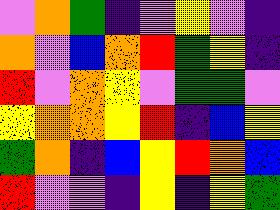[["violet", "orange", "green", "indigo", "violet", "yellow", "violet", "indigo"], ["orange", "violet", "blue", "orange", "red", "green", "yellow", "indigo"], ["red", "violet", "orange", "yellow", "violet", "green", "green", "violet"], ["yellow", "orange", "orange", "yellow", "red", "indigo", "blue", "yellow"], ["green", "orange", "indigo", "blue", "yellow", "red", "orange", "blue"], ["red", "violet", "violet", "indigo", "yellow", "indigo", "yellow", "green"]]